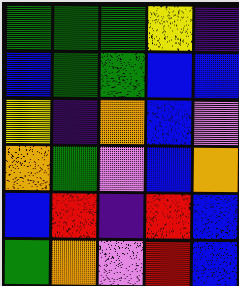[["green", "green", "green", "yellow", "indigo"], ["blue", "green", "green", "blue", "blue"], ["yellow", "indigo", "orange", "blue", "violet"], ["orange", "green", "violet", "blue", "orange"], ["blue", "red", "indigo", "red", "blue"], ["green", "orange", "violet", "red", "blue"]]